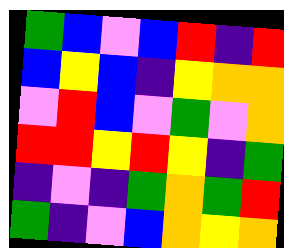[["green", "blue", "violet", "blue", "red", "indigo", "red"], ["blue", "yellow", "blue", "indigo", "yellow", "orange", "orange"], ["violet", "red", "blue", "violet", "green", "violet", "orange"], ["red", "red", "yellow", "red", "yellow", "indigo", "green"], ["indigo", "violet", "indigo", "green", "orange", "green", "red"], ["green", "indigo", "violet", "blue", "orange", "yellow", "orange"]]